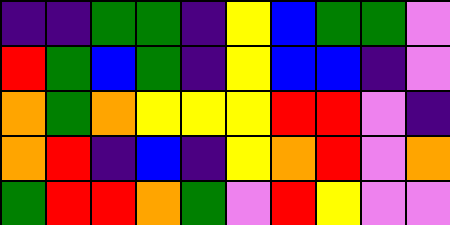[["indigo", "indigo", "green", "green", "indigo", "yellow", "blue", "green", "green", "violet"], ["red", "green", "blue", "green", "indigo", "yellow", "blue", "blue", "indigo", "violet"], ["orange", "green", "orange", "yellow", "yellow", "yellow", "red", "red", "violet", "indigo"], ["orange", "red", "indigo", "blue", "indigo", "yellow", "orange", "red", "violet", "orange"], ["green", "red", "red", "orange", "green", "violet", "red", "yellow", "violet", "violet"]]